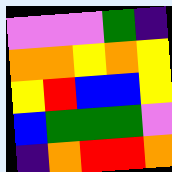[["violet", "violet", "violet", "green", "indigo"], ["orange", "orange", "yellow", "orange", "yellow"], ["yellow", "red", "blue", "blue", "yellow"], ["blue", "green", "green", "green", "violet"], ["indigo", "orange", "red", "red", "orange"]]